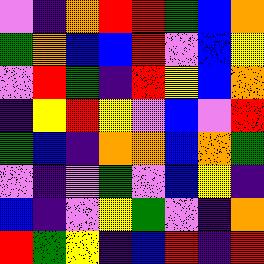[["violet", "indigo", "orange", "red", "red", "green", "blue", "orange"], ["green", "orange", "blue", "blue", "red", "violet", "blue", "yellow"], ["violet", "red", "green", "indigo", "red", "yellow", "blue", "orange"], ["indigo", "yellow", "red", "yellow", "violet", "blue", "violet", "red"], ["green", "blue", "indigo", "orange", "orange", "blue", "orange", "green"], ["violet", "indigo", "violet", "green", "violet", "blue", "yellow", "indigo"], ["blue", "indigo", "violet", "yellow", "green", "violet", "indigo", "orange"], ["red", "green", "yellow", "indigo", "blue", "red", "indigo", "red"]]